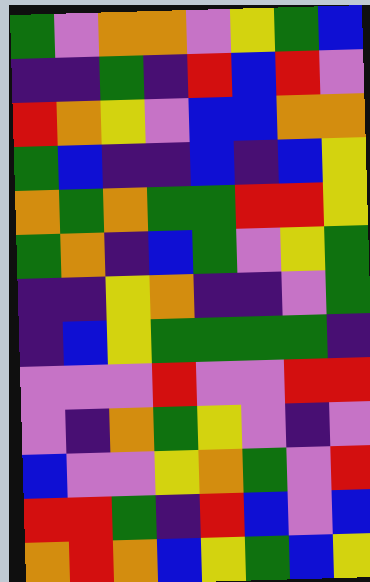[["green", "violet", "orange", "orange", "violet", "yellow", "green", "blue"], ["indigo", "indigo", "green", "indigo", "red", "blue", "red", "violet"], ["red", "orange", "yellow", "violet", "blue", "blue", "orange", "orange"], ["green", "blue", "indigo", "indigo", "blue", "indigo", "blue", "yellow"], ["orange", "green", "orange", "green", "green", "red", "red", "yellow"], ["green", "orange", "indigo", "blue", "green", "violet", "yellow", "green"], ["indigo", "indigo", "yellow", "orange", "indigo", "indigo", "violet", "green"], ["indigo", "blue", "yellow", "green", "green", "green", "green", "indigo"], ["violet", "violet", "violet", "red", "violet", "violet", "red", "red"], ["violet", "indigo", "orange", "green", "yellow", "violet", "indigo", "violet"], ["blue", "violet", "violet", "yellow", "orange", "green", "violet", "red"], ["red", "red", "green", "indigo", "red", "blue", "violet", "blue"], ["orange", "red", "orange", "blue", "yellow", "green", "blue", "yellow"]]